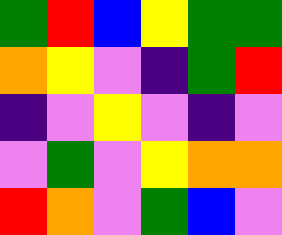[["green", "red", "blue", "yellow", "green", "green"], ["orange", "yellow", "violet", "indigo", "green", "red"], ["indigo", "violet", "yellow", "violet", "indigo", "violet"], ["violet", "green", "violet", "yellow", "orange", "orange"], ["red", "orange", "violet", "green", "blue", "violet"]]